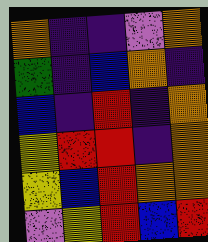[["orange", "indigo", "indigo", "violet", "orange"], ["green", "indigo", "blue", "orange", "indigo"], ["blue", "indigo", "red", "indigo", "orange"], ["yellow", "red", "red", "indigo", "orange"], ["yellow", "blue", "red", "orange", "orange"], ["violet", "yellow", "red", "blue", "red"]]